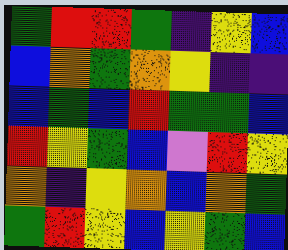[["green", "red", "red", "green", "indigo", "yellow", "blue"], ["blue", "orange", "green", "orange", "yellow", "indigo", "indigo"], ["blue", "green", "blue", "red", "green", "green", "blue"], ["red", "yellow", "green", "blue", "violet", "red", "yellow"], ["orange", "indigo", "yellow", "orange", "blue", "orange", "green"], ["green", "red", "yellow", "blue", "yellow", "green", "blue"]]